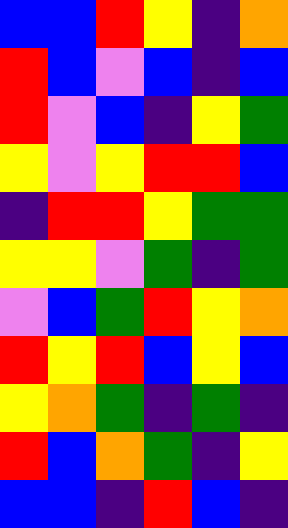[["blue", "blue", "red", "yellow", "indigo", "orange"], ["red", "blue", "violet", "blue", "indigo", "blue"], ["red", "violet", "blue", "indigo", "yellow", "green"], ["yellow", "violet", "yellow", "red", "red", "blue"], ["indigo", "red", "red", "yellow", "green", "green"], ["yellow", "yellow", "violet", "green", "indigo", "green"], ["violet", "blue", "green", "red", "yellow", "orange"], ["red", "yellow", "red", "blue", "yellow", "blue"], ["yellow", "orange", "green", "indigo", "green", "indigo"], ["red", "blue", "orange", "green", "indigo", "yellow"], ["blue", "blue", "indigo", "red", "blue", "indigo"]]